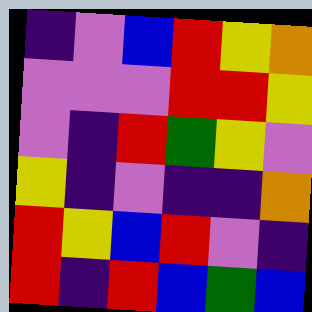[["indigo", "violet", "blue", "red", "yellow", "orange"], ["violet", "violet", "violet", "red", "red", "yellow"], ["violet", "indigo", "red", "green", "yellow", "violet"], ["yellow", "indigo", "violet", "indigo", "indigo", "orange"], ["red", "yellow", "blue", "red", "violet", "indigo"], ["red", "indigo", "red", "blue", "green", "blue"]]